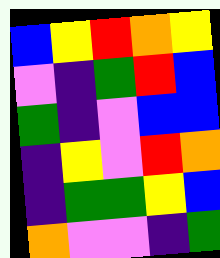[["blue", "yellow", "red", "orange", "yellow"], ["violet", "indigo", "green", "red", "blue"], ["green", "indigo", "violet", "blue", "blue"], ["indigo", "yellow", "violet", "red", "orange"], ["indigo", "green", "green", "yellow", "blue"], ["orange", "violet", "violet", "indigo", "green"]]